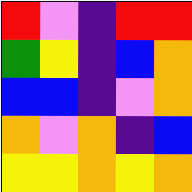[["red", "violet", "indigo", "red", "red"], ["green", "yellow", "indigo", "blue", "orange"], ["blue", "blue", "indigo", "violet", "orange"], ["orange", "violet", "orange", "indigo", "blue"], ["yellow", "yellow", "orange", "yellow", "orange"]]